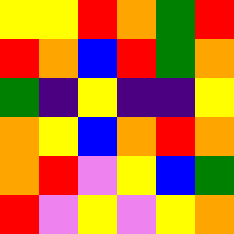[["yellow", "yellow", "red", "orange", "green", "red"], ["red", "orange", "blue", "red", "green", "orange"], ["green", "indigo", "yellow", "indigo", "indigo", "yellow"], ["orange", "yellow", "blue", "orange", "red", "orange"], ["orange", "red", "violet", "yellow", "blue", "green"], ["red", "violet", "yellow", "violet", "yellow", "orange"]]